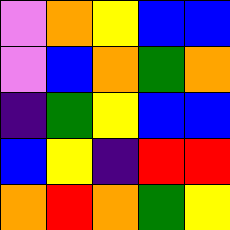[["violet", "orange", "yellow", "blue", "blue"], ["violet", "blue", "orange", "green", "orange"], ["indigo", "green", "yellow", "blue", "blue"], ["blue", "yellow", "indigo", "red", "red"], ["orange", "red", "orange", "green", "yellow"]]